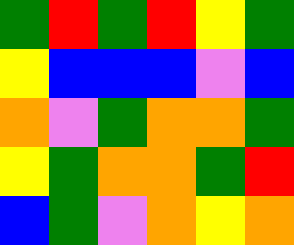[["green", "red", "green", "red", "yellow", "green"], ["yellow", "blue", "blue", "blue", "violet", "blue"], ["orange", "violet", "green", "orange", "orange", "green"], ["yellow", "green", "orange", "orange", "green", "red"], ["blue", "green", "violet", "orange", "yellow", "orange"]]